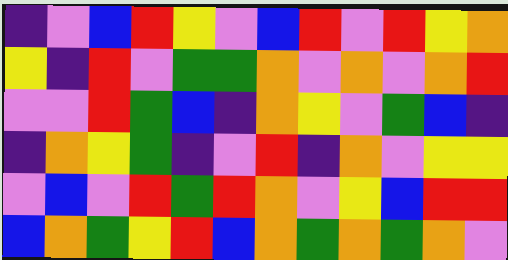[["indigo", "violet", "blue", "red", "yellow", "violet", "blue", "red", "violet", "red", "yellow", "orange"], ["yellow", "indigo", "red", "violet", "green", "green", "orange", "violet", "orange", "violet", "orange", "red"], ["violet", "violet", "red", "green", "blue", "indigo", "orange", "yellow", "violet", "green", "blue", "indigo"], ["indigo", "orange", "yellow", "green", "indigo", "violet", "red", "indigo", "orange", "violet", "yellow", "yellow"], ["violet", "blue", "violet", "red", "green", "red", "orange", "violet", "yellow", "blue", "red", "red"], ["blue", "orange", "green", "yellow", "red", "blue", "orange", "green", "orange", "green", "orange", "violet"]]